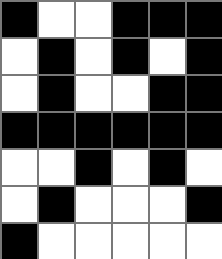[["black", "white", "white", "black", "black", "black"], ["white", "black", "white", "black", "white", "black"], ["white", "black", "white", "white", "black", "black"], ["black", "black", "black", "black", "black", "black"], ["white", "white", "black", "white", "black", "white"], ["white", "black", "white", "white", "white", "black"], ["black", "white", "white", "white", "white", "white"]]